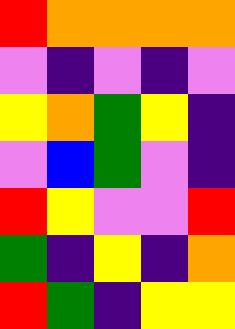[["red", "orange", "orange", "orange", "orange"], ["violet", "indigo", "violet", "indigo", "violet"], ["yellow", "orange", "green", "yellow", "indigo"], ["violet", "blue", "green", "violet", "indigo"], ["red", "yellow", "violet", "violet", "red"], ["green", "indigo", "yellow", "indigo", "orange"], ["red", "green", "indigo", "yellow", "yellow"]]